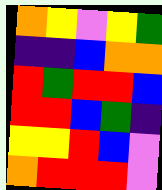[["orange", "yellow", "violet", "yellow", "green"], ["indigo", "indigo", "blue", "orange", "orange"], ["red", "green", "red", "red", "blue"], ["red", "red", "blue", "green", "indigo"], ["yellow", "yellow", "red", "blue", "violet"], ["orange", "red", "red", "red", "violet"]]